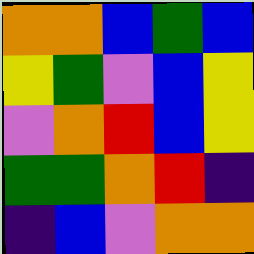[["orange", "orange", "blue", "green", "blue"], ["yellow", "green", "violet", "blue", "yellow"], ["violet", "orange", "red", "blue", "yellow"], ["green", "green", "orange", "red", "indigo"], ["indigo", "blue", "violet", "orange", "orange"]]